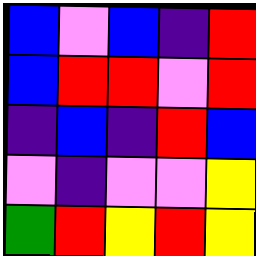[["blue", "violet", "blue", "indigo", "red"], ["blue", "red", "red", "violet", "red"], ["indigo", "blue", "indigo", "red", "blue"], ["violet", "indigo", "violet", "violet", "yellow"], ["green", "red", "yellow", "red", "yellow"]]